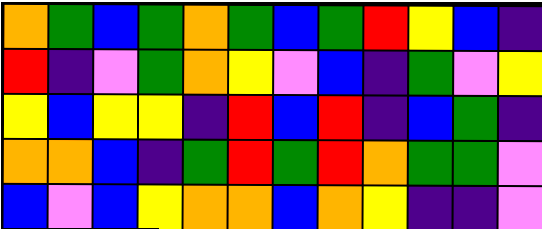[["orange", "green", "blue", "green", "orange", "green", "blue", "green", "red", "yellow", "blue", "indigo"], ["red", "indigo", "violet", "green", "orange", "yellow", "violet", "blue", "indigo", "green", "violet", "yellow"], ["yellow", "blue", "yellow", "yellow", "indigo", "red", "blue", "red", "indigo", "blue", "green", "indigo"], ["orange", "orange", "blue", "indigo", "green", "red", "green", "red", "orange", "green", "green", "violet"], ["blue", "violet", "blue", "yellow", "orange", "orange", "blue", "orange", "yellow", "indigo", "indigo", "violet"]]